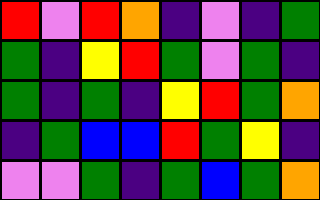[["red", "violet", "red", "orange", "indigo", "violet", "indigo", "green"], ["green", "indigo", "yellow", "red", "green", "violet", "green", "indigo"], ["green", "indigo", "green", "indigo", "yellow", "red", "green", "orange"], ["indigo", "green", "blue", "blue", "red", "green", "yellow", "indigo"], ["violet", "violet", "green", "indigo", "green", "blue", "green", "orange"]]